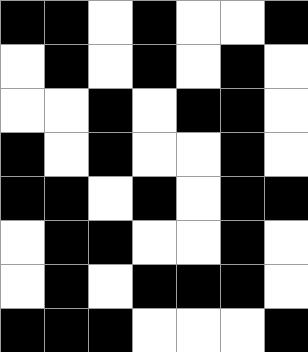[["black", "black", "white", "black", "white", "white", "black"], ["white", "black", "white", "black", "white", "black", "white"], ["white", "white", "black", "white", "black", "black", "white"], ["black", "white", "black", "white", "white", "black", "white"], ["black", "black", "white", "black", "white", "black", "black"], ["white", "black", "black", "white", "white", "black", "white"], ["white", "black", "white", "black", "black", "black", "white"], ["black", "black", "black", "white", "white", "white", "black"]]